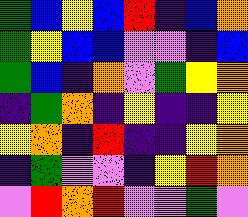[["green", "blue", "yellow", "blue", "red", "indigo", "blue", "orange"], ["green", "yellow", "blue", "blue", "violet", "violet", "indigo", "blue"], ["green", "blue", "indigo", "orange", "violet", "green", "yellow", "orange"], ["indigo", "green", "orange", "indigo", "yellow", "indigo", "indigo", "yellow"], ["yellow", "orange", "indigo", "red", "indigo", "indigo", "yellow", "orange"], ["indigo", "green", "violet", "violet", "indigo", "yellow", "red", "orange"], ["violet", "red", "orange", "red", "violet", "violet", "green", "violet"]]